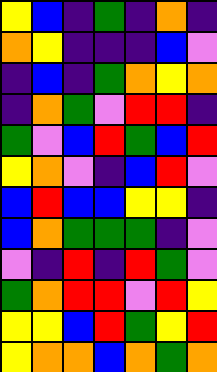[["yellow", "blue", "indigo", "green", "indigo", "orange", "indigo"], ["orange", "yellow", "indigo", "indigo", "indigo", "blue", "violet"], ["indigo", "blue", "indigo", "green", "orange", "yellow", "orange"], ["indigo", "orange", "green", "violet", "red", "red", "indigo"], ["green", "violet", "blue", "red", "green", "blue", "red"], ["yellow", "orange", "violet", "indigo", "blue", "red", "violet"], ["blue", "red", "blue", "blue", "yellow", "yellow", "indigo"], ["blue", "orange", "green", "green", "green", "indigo", "violet"], ["violet", "indigo", "red", "indigo", "red", "green", "violet"], ["green", "orange", "red", "red", "violet", "red", "yellow"], ["yellow", "yellow", "blue", "red", "green", "yellow", "red"], ["yellow", "orange", "orange", "blue", "orange", "green", "orange"]]